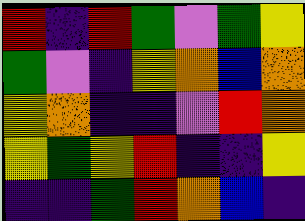[["red", "indigo", "red", "green", "violet", "green", "yellow"], ["green", "violet", "indigo", "yellow", "orange", "blue", "orange"], ["yellow", "orange", "indigo", "indigo", "violet", "red", "orange"], ["yellow", "green", "yellow", "red", "indigo", "indigo", "yellow"], ["indigo", "indigo", "green", "red", "orange", "blue", "indigo"]]